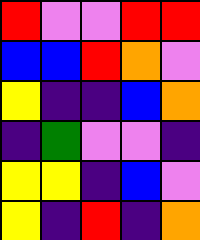[["red", "violet", "violet", "red", "red"], ["blue", "blue", "red", "orange", "violet"], ["yellow", "indigo", "indigo", "blue", "orange"], ["indigo", "green", "violet", "violet", "indigo"], ["yellow", "yellow", "indigo", "blue", "violet"], ["yellow", "indigo", "red", "indigo", "orange"]]